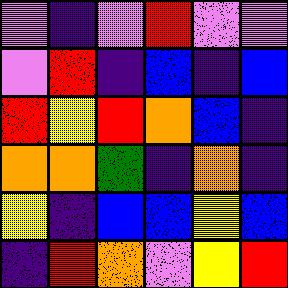[["violet", "indigo", "violet", "red", "violet", "violet"], ["violet", "red", "indigo", "blue", "indigo", "blue"], ["red", "yellow", "red", "orange", "blue", "indigo"], ["orange", "orange", "green", "indigo", "orange", "indigo"], ["yellow", "indigo", "blue", "blue", "yellow", "blue"], ["indigo", "red", "orange", "violet", "yellow", "red"]]